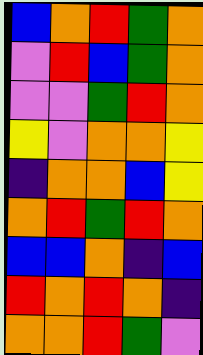[["blue", "orange", "red", "green", "orange"], ["violet", "red", "blue", "green", "orange"], ["violet", "violet", "green", "red", "orange"], ["yellow", "violet", "orange", "orange", "yellow"], ["indigo", "orange", "orange", "blue", "yellow"], ["orange", "red", "green", "red", "orange"], ["blue", "blue", "orange", "indigo", "blue"], ["red", "orange", "red", "orange", "indigo"], ["orange", "orange", "red", "green", "violet"]]